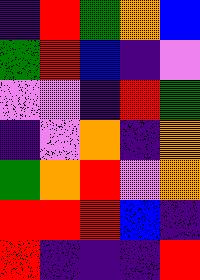[["indigo", "red", "green", "orange", "blue"], ["green", "red", "blue", "indigo", "violet"], ["violet", "violet", "indigo", "red", "green"], ["indigo", "violet", "orange", "indigo", "orange"], ["green", "orange", "red", "violet", "orange"], ["red", "red", "red", "blue", "indigo"], ["red", "indigo", "indigo", "indigo", "red"]]